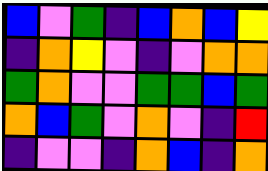[["blue", "violet", "green", "indigo", "blue", "orange", "blue", "yellow"], ["indigo", "orange", "yellow", "violet", "indigo", "violet", "orange", "orange"], ["green", "orange", "violet", "violet", "green", "green", "blue", "green"], ["orange", "blue", "green", "violet", "orange", "violet", "indigo", "red"], ["indigo", "violet", "violet", "indigo", "orange", "blue", "indigo", "orange"]]